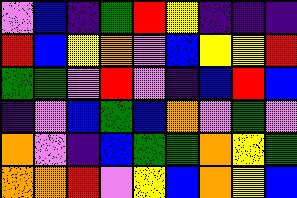[["violet", "blue", "indigo", "green", "red", "yellow", "indigo", "indigo", "indigo"], ["red", "blue", "yellow", "orange", "violet", "blue", "yellow", "yellow", "red"], ["green", "green", "violet", "red", "violet", "indigo", "blue", "red", "blue"], ["indigo", "violet", "blue", "green", "blue", "orange", "violet", "green", "violet"], ["orange", "violet", "indigo", "blue", "green", "green", "orange", "yellow", "green"], ["orange", "orange", "red", "violet", "yellow", "blue", "orange", "yellow", "blue"]]